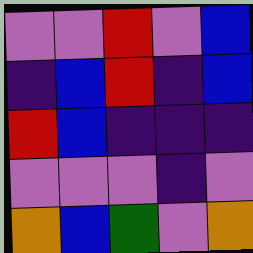[["violet", "violet", "red", "violet", "blue"], ["indigo", "blue", "red", "indigo", "blue"], ["red", "blue", "indigo", "indigo", "indigo"], ["violet", "violet", "violet", "indigo", "violet"], ["orange", "blue", "green", "violet", "orange"]]